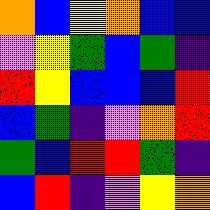[["orange", "blue", "yellow", "orange", "blue", "blue"], ["violet", "yellow", "green", "blue", "green", "indigo"], ["red", "yellow", "blue", "blue", "blue", "red"], ["blue", "green", "indigo", "violet", "orange", "red"], ["green", "blue", "red", "red", "green", "indigo"], ["blue", "red", "indigo", "violet", "yellow", "orange"]]